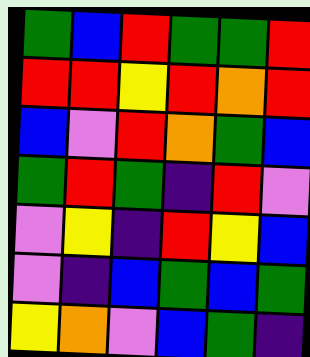[["green", "blue", "red", "green", "green", "red"], ["red", "red", "yellow", "red", "orange", "red"], ["blue", "violet", "red", "orange", "green", "blue"], ["green", "red", "green", "indigo", "red", "violet"], ["violet", "yellow", "indigo", "red", "yellow", "blue"], ["violet", "indigo", "blue", "green", "blue", "green"], ["yellow", "orange", "violet", "blue", "green", "indigo"]]